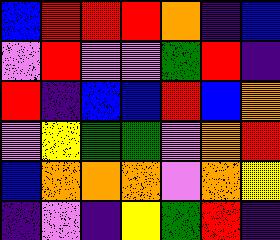[["blue", "red", "red", "red", "orange", "indigo", "blue"], ["violet", "red", "violet", "violet", "green", "red", "indigo"], ["red", "indigo", "blue", "blue", "red", "blue", "orange"], ["violet", "yellow", "green", "green", "violet", "orange", "red"], ["blue", "orange", "orange", "orange", "violet", "orange", "yellow"], ["indigo", "violet", "indigo", "yellow", "green", "red", "indigo"]]